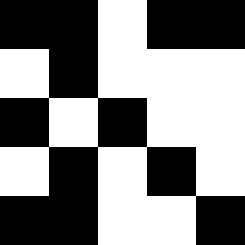[["black", "black", "white", "black", "black"], ["white", "black", "white", "white", "white"], ["black", "white", "black", "white", "white"], ["white", "black", "white", "black", "white"], ["black", "black", "white", "white", "black"]]